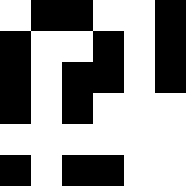[["white", "black", "black", "white", "white", "black"], ["black", "white", "white", "black", "white", "black"], ["black", "white", "black", "black", "white", "black"], ["black", "white", "black", "white", "white", "white"], ["white", "white", "white", "white", "white", "white"], ["black", "white", "black", "black", "white", "white"]]